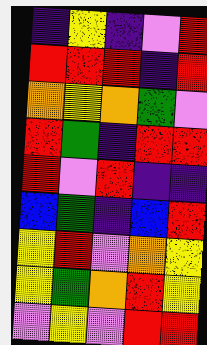[["indigo", "yellow", "indigo", "violet", "red"], ["red", "red", "red", "indigo", "red"], ["orange", "yellow", "orange", "green", "violet"], ["red", "green", "indigo", "red", "red"], ["red", "violet", "red", "indigo", "indigo"], ["blue", "green", "indigo", "blue", "red"], ["yellow", "red", "violet", "orange", "yellow"], ["yellow", "green", "orange", "red", "yellow"], ["violet", "yellow", "violet", "red", "red"]]